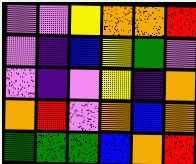[["violet", "violet", "yellow", "orange", "orange", "red"], ["violet", "indigo", "blue", "yellow", "green", "violet"], ["violet", "indigo", "violet", "yellow", "indigo", "orange"], ["orange", "red", "violet", "orange", "blue", "orange"], ["green", "green", "green", "blue", "orange", "red"]]